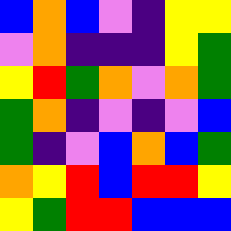[["blue", "orange", "blue", "violet", "indigo", "yellow", "yellow"], ["violet", "orange", "indigo", "indigo", "indigo", "yellow", "green"], ["yellow", "red", "green", "orange", "violet", "orange", "green"], ["green", "orange", "indigo", "violet", "indigo", "violet", "blue"], ["green", "indigo", "violet", "blue", "orange", "blue", "green"], ["orange", "yellow", "red", "blue", "red", "red", "yellow"], ["yellow", "green", "red", "red", "blue", "blue", "blue"]]